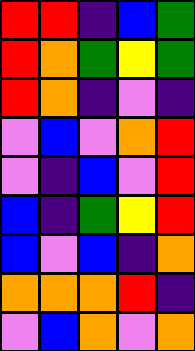[["red", "red", "indigo", "blue", "green"], ["red", "orange", "green", "yellow", "green"], ["red", "orange", "indigo", "violet", "indigo"], ["violet", "blue", "violet", "orange", "red"], ["violet", "indigo", "blue", "violet", "red"], ["blue", "indigo", "green", "yellow", "red"], ["blue", "violet", "blue", "indigo", "orange"], ["orange", "orange", "orange", "red", "indigo"], ["violet", "blue", "orange", "violet", "orange"]]